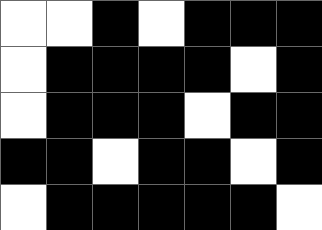[["white", "white", "black", "white", "black", "black", "black"], ["white", "black", "black", "black", "black", "white", "black"], ["white", "black", "black", "black", "white", "black", "black"], ["black", "black", "white", "black", "black", "white", "black"], ["white", "black", "black", "black", "black", "black", "white"]]